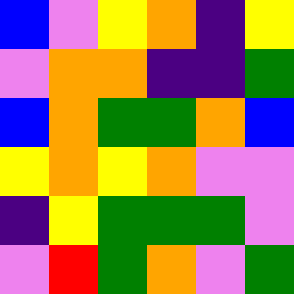[["blue", "violet", "yellow", "orange", "indigo", "yellow"], ["violet", "orange", "orange", "indigo", "indigo", "green"], ["blue", "orange", "green", "green", "orange", "blue"], ["yellow", "orange", "yellow", "orange", "violet", "violet"], ["indigo", "yellow", "green", "green", "green", "violet"], ["violet", "red", "green", "orange", "violet", "green"]]